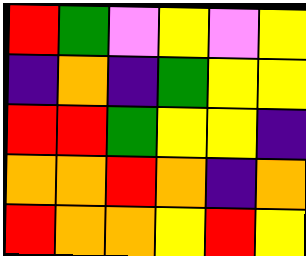[["red", "green", "violet", "yellow", "violet", "yellow"], ["indigo", "orange", "indigo", "green", "yellow", "yellow"], ["red", "red", "green", "yellow", "yellow", "indigo"], ["orange", "orange", "red", "orange", "indigo", "orange"], ["red", "orange", "orange", "yellow", "red", "yellow"]]